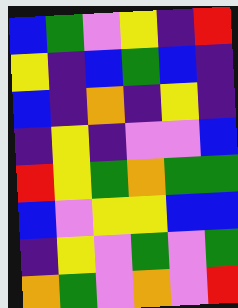[["blue", "green", "violet", "yellow", "indigo", "red"], ["yellow", "indigo", "blue", "green", "blue", "indigo"], ["blue", "indigo", "orange", "indigo", "yellow", "indigo"], ["indigo", "yellow", "indigo", "violet", "violet", "blue"], ["red", "yellow", "green", "orange", "green", "green"], ["blue", "violet", "yellow", "yellow", "blue", "blue"], ["indigo", "yellow", "violet", "green", "violet", "green"], ["orange", "green", "violet", "orange", "violet", "red"]]